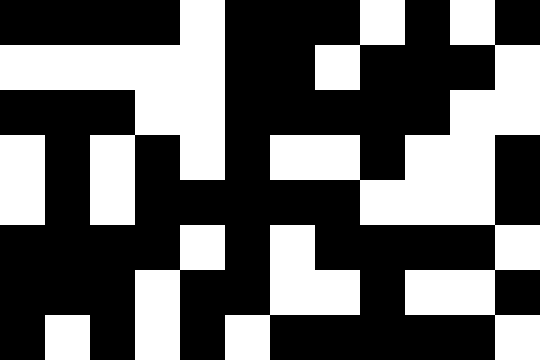[["black", "black", "black", "black", "white", "black", "black", "black", "white", "black", "white", "black"], ["white", "white", "white", "white", "white", "black", "black", "white", "black", "black", "black", "white"], ["black", "black", "black", "white", "white", "black", "black", "black", "black", "black", "white", "white"], ["white", "black", "white", "black", "white", "black", "white", "white", "black", "white", "white", "black"], ["white", "black", "white", "black", "black", "black", "black", "black", "white", "white", "white", "black"], ["black", "black", "black", "black", "white", "black", "white", "black", "black", "black", "black", "white"], ["black", "black", "black", "white", "black", "black", "white", "white", "black", "white", "white", "black"], ["black", "white", "black", "white", "black", "white", "black", "black", "black", "black", "black", "white"]]